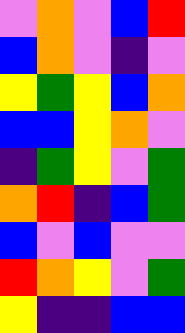[["violet", "orange", "violet", "blue", "red"], ["blue", "orange", "violet", "indigo", "violet"], ["yellow", "green", "yellow", "blue", "orange"], ["blue", "blue", "yellow", "orange", "violet"], ["indigo", "green", "yellow", "violet", "green"], ["orange", "red", "indigo", "blue", "green"], ["blue", "violet", "blue", "violet", "violet"], ["red", "orange", "yellow", "violet", "green"], ["yellow", "indigo", "indigo", "blue", "blue"]]